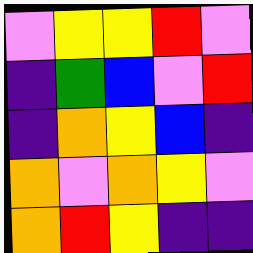[["violet", "yellow", "yellow", "red", "violet"], ["indigo", "green", "blue", "violet", "red"], ["indigo", "orange", "yellow", "blue", "indigo"], ["orange", "violet", "orange", "yellow", "violet"], ["orange", "red", "yellow", "indigo", "indigo"]]